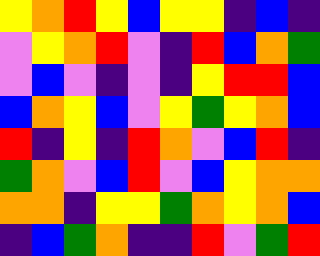[["yellow", "orange", "red", "yellow", "blue", "yellow", "yellow", "indigo", "blue", "indigo"], ["violet", "yellow", "orange", "red", "violet", "indigo", "red", "blue", "orange", "green"], ["violet", "blue", "violet", "indigo", "violet", "indigo", "yellow", "red", "red", "blue"], ["blue", "orange", "yellow", "blue", "violet", "yellow", "green", "yellow", "orange", "blue"], ["red", "indigo", "yellow", "indigo", "red", "orange", "violet", "blue", "red", "indigo"], ["green", "orange", "violet", "blue", "red", "violet", "blue", "yellow", "orange", "orange"], ["orange", "orange", "indigo", "yellow", "yellow", "green", "orange", "yellow", "orange", "blue"], ["indigo", "blue", "green", "orange", "indigo", "indigo", "red", "violet", "green", "red"]]